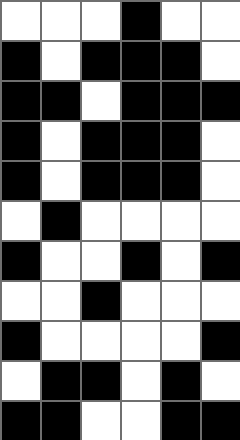[["white", "white", "white", "black", "white", "white"], ["black", "white", "black", "black", "black", "white"], ["black", "black", "white", "black", "black", "black"], ["black", "white", "black", "black", "black", "white"], ["black", "white", "black", "black", "black", "white"], ["white", "black", "white", "white", "white", "white"], ["black", "white", "white", "black", "white", "black"], ["white", "white", "black", "white", "white", "white"], ["black", "white", "white", "white", "white", "black"], ["white", "black", "black", "white", "black", "white"], ["black", "black", "white", "white", "black", "black"]]